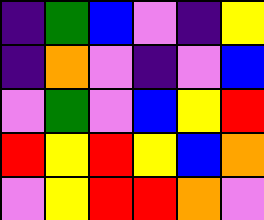[["indigo", "green", "blue", "violet", "indigo", "yellow"], ["indigo", "orange", "violet", "indigo", "violet", "blue"], ["violet", "green", "violet", "blue", "yellow", "red"], ["red", "yellow", "red", "yellow", "blue", "orange"], ["violet", "yellow", "red", "red", "orange", "violet"]]